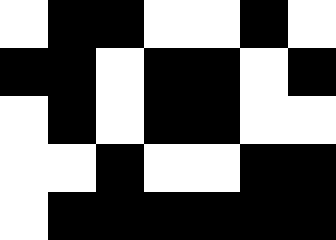[["white", "black", "black", "white", "white", "black", "white"], ["black", "black", "white", "black", "black", "white", "black"], ["white", "black", "white", "black", "black", "white", "white"], ["white", "white", "black", "white", "white", "black", "black"], ["white", "black", "black", "black", "black", "black", "black"]]